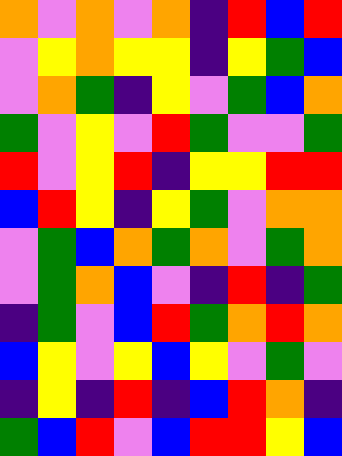[["orange", "violet", "orange", "violet", "orange", "indigo", "red", "blue", "red"], ["violet", "yellow", "orange", "yellow", "yellow", "indigo", "yellow", "green", "blue"], ["violet", "orange", "green", "indigo", "yellow", "violet", "green", "blue", "orange"], ["green", "violet", "yellow", "violet", "red", "green", "violet", "violet", "green"], ["red", "violet", "yellow", "red", "indigo", "yellow", "yellow", "red", "red"], ["blue", "red", "yellow", "indigo", "yellow", "green", "violet", "orange", "orange"], ["violet", "green", "blue", "orange", "green", "orange", "violet", "green", "orange"], ["violet", "green", "orange", "blue", "violet", "indigo", "red", "indigo", "green"], ["indigo", "green", "violet", "blue", "red", "green", "orange", "red", "orange"], ["blue", "yellow", "violet", "yellow", "blue", "yellow", "violet", "green", "violet"], ["indigo", "yellow", "indigo", "red", "indigo", "blue", "red", "orange", "indigo"], ["green", "blue", "red", "violet", "blue", "red", "red", "yellow", "blue"]]